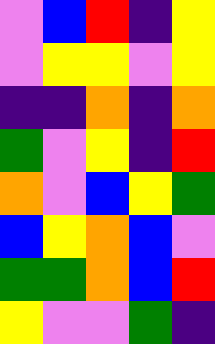[["violet", "blue", "red", "indigo", "yellow"], ["violet", "yellow", "yellow", "violet", "yellow"], ["indigo", "indigo", "orange", "indigo", "orange"], ["green", "violet", "yellow", "indigo", "red"], ["orange", "violet", "blue", "yellow", "green"], ["blue", "yellow", "orange", "blue", "violet"], ["green", "green", "orange", "blue", "red"], ["yellow", "violet", "violet", "green", "indigo"]]